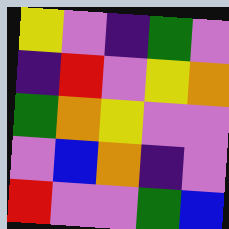[["yellow", "violet", "indigo", "green", "violet"], ["indigo", "red", "violet", "yellow", "orange"], ["green", "orange", "yellow", "violet", "violet"], ["violet", "blue", "orange", "indigo", "violet"], ["red", "violet", "violet", "green", "blue"]]